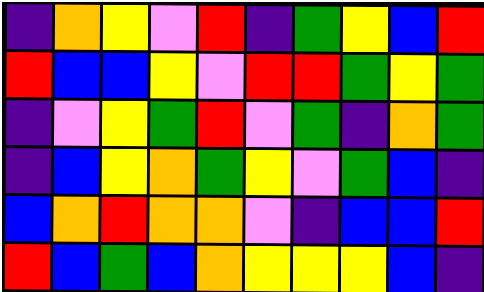[["indigo", "orange", "yellow", "violet", "red", "indigo", "green", "yellow", "blue", "red"], ["red", "blue", "blue", "yellow", "violet", "red", "red", "green", "yellow", "green"], ["indigo", "violet", "yellow", "green", "red", "violet", "green", "indigo", "orange", "green"], ["indigo", "blue", "yellow", "orange", "green", "yellow", "violet", "green", "blue", "indigo"], ["blue", "orange", "red", "orange", "orange", "violet", "indigo", "blue", "blue", "red"], ["red", "blue", "green", "blue", "orange", "yellow", "yellow", "yellow", "blue", "indigo"]]